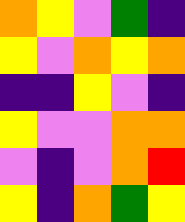[["orange", "yellow", "violet", "green", "indigo"], ["yellow", "violet", "orange", "yellow", "orange"], ["indigo", "indigo", "yellow", "violet", "indigo"], ["yellow", "violet", "violet", "orange", "orange"], ["violet", "indigo", "violet", "orange", "red"], ["yellow", "indigo", "orange", "green", "yellow"]]